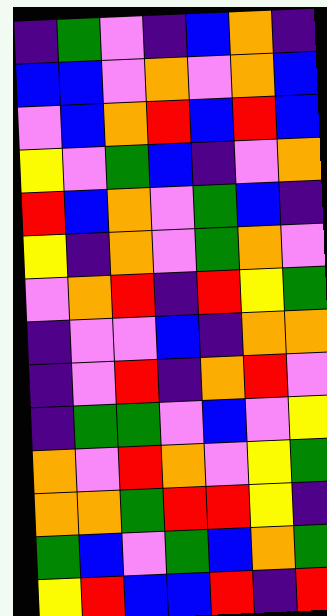[["indigo", "green", "violet", "indigo", "blue", "orange", "indigo"], ["blue", "blue", "violet", "orange", "violet", "orange", "blue"], ["violet", "blue", "orange", "red", "blue", "red", "blue"], ["yellow", "violet", "green", "blue", "indigo", "violet", "orange"], ["red", "blue", "orange", "violet", "green", "blue", "indigo"], ["yellow", "indigo", "orange", "violet", "green", "orange", "violet"], ["violet", "orange", "red", "indigo", "red", "yellow", "green"], ["indigo", "violet", "violet", "blue", "indigo", "orange", "orange"], ["indigo", "violet", "red", "indigo", "orange", "red", "violet"], ["indigo", "green", "green", "violet", "blue", "violet", "yellow"], ["orange", "violet", "red", "orange", "violet", "yellow", "green"], ["orange", "orange", "green", "red", "red", "yellow", "indigo"], ["green", "blue", "violet", "green", "blue", "orange", "green"], ["yellow", "red", "blue", "blue", "red", "indigo", "red"]]